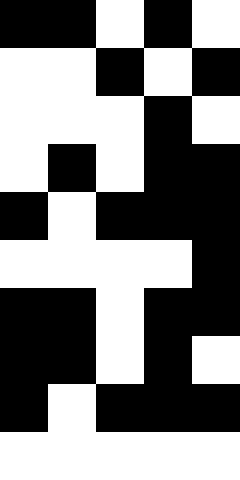[["black", "black", "white", "black", "white"], ["white", "white", "black", "white", "black"], ["white", "white", "white", "black", "white"], ["white", "black", "white", "black", "black"], ["black", "white", "black", "black", "black"], ["white", "white", "white", "white", "black"], ["black", "black", "white", "black", "black"], ["black", "black", "white", "black", "white"], ["black", "white", "black", "black", "black"], ["white", "white", "white", "white", "white"]]